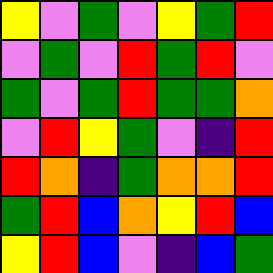[["yellow", "violet", "green", "violet", "yellow", "green", "red"], ["violet", "green", "violet", "red", "green", "red", "violet"], ["green", "violet", "green", "red", "green", "green", "orange"], ["violet", "red", "yellow", "green", "violet", "indigo", "red"], ["red", "orange", "indigo", "green", "orange", "orange", "red"], ["green", "red", "blue", "orange", "yellow", "red", "blue"], ["yellow", "red", "blue", "violet", "indigo", "blue", "green"]]